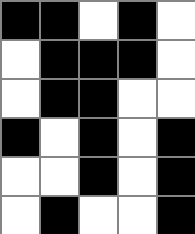[["black", "black", "white", "black", "white"], ["white", "black", "black", "black", "white"], ["white", "black", "black", "white", "white"], ["black", "white", "black", "white", "black"], ["white", "white", "black", "white", "black"], ["white", "black", "white", "white", "black"]]